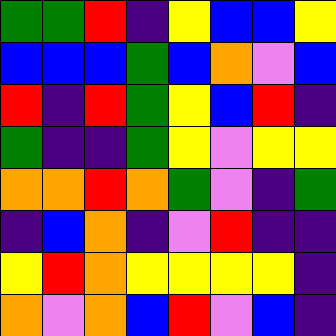[["green", "green", "red", "indigo", "yellow", "blue", "blue", "yellow"], ["blue", "blue", "blue", "green", "blue", "orange", "violet", "blue"], ["red", "indigo", "red", "green", "yellow", "blue", "red", "indigo"], ["green", "indigo", "indigo", "green", "yellow", "violet", "yellow", "yellow"], ["orange", "orange", "red", "orange", "green", "violet", "indigo", "green"], ["indigo", "blue", "orange", "indigo", "violet", "red", "indigo", "indigo"], ["yellow", "red", "orange", "yellow", "yellow", "yellow", "yellow", "indigo"], ["orange", "violet", "orange", "blue", "red", "violet", "blue", "indigo"]]